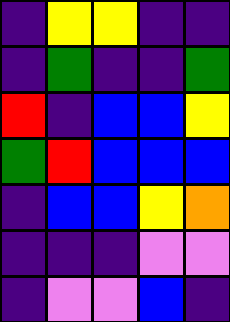[["indigo", "yellow", "yellow", "indigo", "indigo"], ["indigo", "green", "indigo", "indigo", "green"], ["red", "indigo", "blue", "blue", "yellow"], ["green", "red", "blue", "blue", "blue"], ["indigo", "blue", "blue", "yellow", "orange"], ["indigo", "indigo", "indigo", "violet", "violet"], ["indigo", "violet", "violet", "blue", "indigo"]]